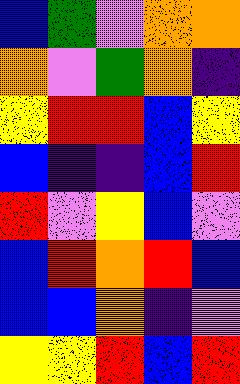[["blue", "green", "violet", "orange", "orange"], ["orange", "violet", "green", "orange", "indigo"], ["yellow", "red", "red", "blue", "yellow"], ["blue", "indigo", "indigo", "blue", "red"], ["red", "violet", "yellow", "blue", "violet"], ["blue", "red", "orange", "red", "blue"], ["blue", "blue", "orange", "indigo", "violet"], ["yellow", "yellow", "red", "blue", "red"]]